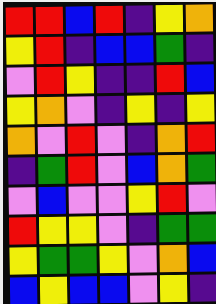[["red", "red", "blue", "red", "indigo", "yellow", "orange"], ["yellow", "red", "indigo", "blue", "blue", "green", "indigo"], ["violet", "red", "yellow", "indigo", "indigo", "red", "blue"], ["yellow", "orange", "violet", "indigo", "yellow", "indigo", "yellow"], ["orange", "violet", "red", "violet", "indigo", "orange", "red"], ["indigo", "green", "red", "violet", "blue", "orange", "green"], ["violet", "blue", "violet", "violet", "yellow", "red", "violet"], ["red", "yellow", "yellow", "violet", "indigo", "green", "green"], ["yellow", "green", "green", "yellow", "violet", "orange", "blue"], ["blue", "yellow", "blue", "blue", "violet", "yellow", "indigo"]]